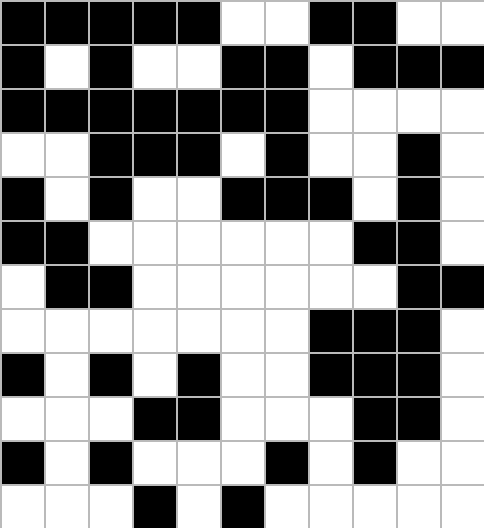[["black", "black", "black", "black", "black", "white", "white", "black", "black", "white", "white"], ["black", "white", "black", "white", "white", "black", "black", "white", "black", "black", "black"], ["black", "black", "black", "black", "black", "black", "black", "white", "white", "white", "white"], ["white", "white", "black", "black", "black", "white", "black", "white", "white", "black", "white"], ["black", "white", "black", "white", "white", "black", "black", "black", "white", "black", "white"], ["black", "black", "white", "white", "white", "white", "white", "white", "black", "black", "white"], ["white", "black", "black", "white", "white", "white", "white", "white", "white", "black", "black"], ["white", "white", "white", "white", "white", "white", "white", "black", "black", "black", "white"], ["black", "white", "black", "white", "black", "white", "white", "black", "black", "black", "white"], ["white", "white", "white", "black", "black", "white", "white", "white", "black", "black", "white"], ["black", "white", "black", "white", "white", "white", "black", "white", "black", "white", "white"], ["white", "white", "white", "black", "white", "black", "white", "white", "white", "white", "white"]]